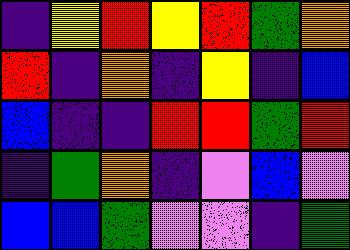[["indigo", "yellow", "red", "yellow", "red", "green", "orange"], ["red", "indigo", "orange", "indigo", "yellow", "indigo", "blue"], ["blue", "indigo", "indigo", "red", "red", "green", "red"], ["indigo", "green", "orange", "indigo", "violet", "blue", "violet"], ["blue", "blue", "green", "violet", "violet", "indigo", "green"]]